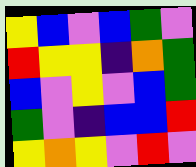[["yellow", "blue", "violet", "blue", "green", "violet"], ["red", "yellow", "yellow", "indigo", "orange", "green"], ["blue", "violet", "yellow", "violet", "blue", "green"], ["green", "violet", "indigo", "blue", "blue", "red"], ["yellow", "orange", "yellow", "violet", "red", "violet"]]